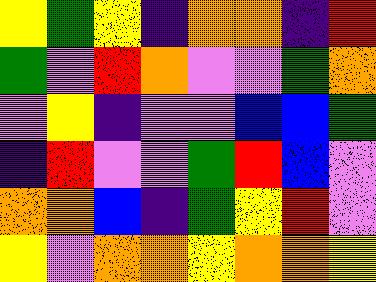[["yellow", "green", "yellow", "indigo", "orange", "orange", "indigo", "red"], ["green", "violet", "red", "orange", "violet", "violet", "green", "orange"], ["violet", "yellow", "indigo", "violet", "violet", "blue", "blue", "green"], ["indigo", "red", "violet", "violet", "green", "red", "blue", "violet"], ["orange", "orange", "blue", "indigo", "green", "yellow", "red", "violet"], ["yellow", "violet", "orange", "orange", "yellow", "orange", "orange", "yellow"]]